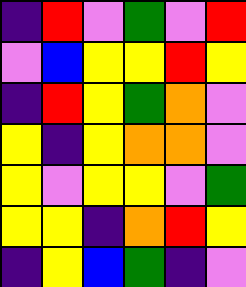[["indigo", "red", "violet", "green", "violet", "red"], ["violet", "blue", "yellow", "yellow", "red", "yellow"], ["indigo", "red", "yellow", "green", "orange", "violet"], ["yellow", "indigo", "yellow", "orange", "orange", "violet"], ["yellow", "violet", "yellow", "yellow", "violet", "green"], ["yellow", "yellow", "indigo", "orange", "red", "yellow"], ["indigo", "yellow", "blue", "green", "indigo", "violet"]]